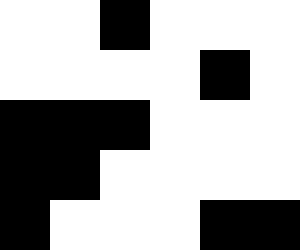[["white", "white", "black", "white", "white", "white"], ["white", "white", "white", "white", "black", "white"], ["black", "black", "black", "white", "white", "white"], ["black", "black", "white", "white", "white", "white"], ["black", "white", "white", "white", "black", "black"]]